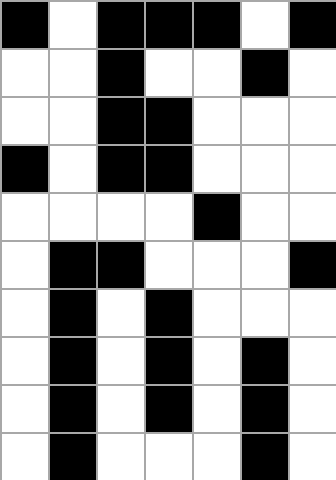[["black", "white", "black", "black", "black", "white", "black"], ["white", "white", "black", "white", "white", "black", "white"], ["white", "white", "black", "black", "white", "white", "white"], ["black", "white", "black", "black", "white", "white", "white"], ["white", "white", "white", "white", "black", "white", "white"], ["white", "black", "black", "white", "white", "white", "black"], ["white", "black", "white", "black", "white", "white", "white"], ["white", "black", "white", "black", "white", "black", "white"], ["white", "black", "white", "black", "white", "black", "white"], ["white", "black", "white", "white", "white", "black", "white"]]